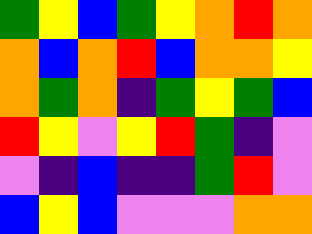[["green", "yellow", "blue", "green", "yellow", "orange", "red", "orange"], ["orange", "blue", "orange", "red", "blue", "orange", "orange", "yellow"], ["orange", "green", "orange", "indigo", "green", "yellow", "green", "blue"], ["red", "yellow", "violet", "yellow", "red", "green", "indigo", "violet"], ["violet", "indigo", "blue", "indigo", "indigo", "green", "red", "violet"], ["blue", "yellow", "blue", "violet", "violet", "violet", "orange", "orange"]]